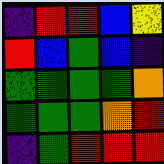[["indigo", "red", "red", "blue", "yellow"], ["red", "blue", "green", "blue", "indigo"], ["green", "green", "green", "green", "orange"], ["green", "green", "green", "orange", "red"], ["indigo", "green", "red", "red", "red"]]